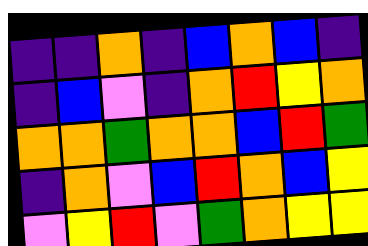[["indigo", "indigo", "orange", "indigo", "blue", "orange", "blue", "indigo"], ["indigo", "blue", "violet", "indigo", "orange", "red", "yellow", "orange"], ["orange", "orange", "green", "orange", "orange", "blue", "red", "green"], ["indigo", "orange", "violet", "blue", "red", "orange", "blue", "yellow"], ["violet", "yellow", "red", "violet", "green", "orange", "yellow", "yellow"]]